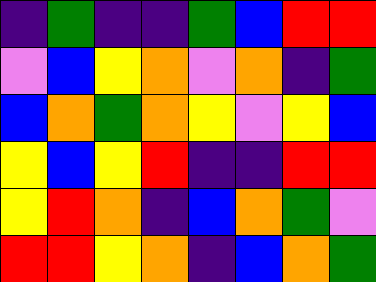[["indigo", "green", "indigo", "indigo", "green", "blue", "red", "red"], ["violet", "blue", "yellow", "orange", "violet", "orange", "indigo", "green"], ["blue", "orange", "green", "orange", "yellow", "violet", "yellow", "blue"], ["yellow", "blue", "yellow", "red", "indigo", "indigo", "red", "red"], ["yellow", "red", "orange", "indigo", "blue", "orange", "green", "violet"], ["red", "red", "yellow", "orange", "indigo", "blue", "orange", "green"]]